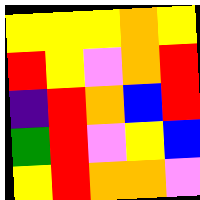[["yellow", "yellow", "yellow", "orange", "yellow"], ["red", "yellow", "violet", "orange", "red"], ["indigo", "red", "orange", "blue", "red"], ["green", "red", "violet", "yellow", "blue"], ["yellow", "red", "orange", "orange", "violet"]]